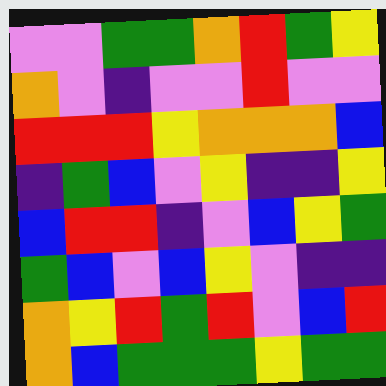[["violet", "violet", "green", "green", "orange", "red", "green", "yellow"], ["orange", "violet", "indigo", "violet", "violet", "red", "violet", "violet"], ["red", "red", "red", "yellow", "orange", "orange", "orange", "blue"], ["indigo", "green", "blue", "violet", "yellow", "indigo", "indigo", "yellow"], ["blue", "red", "red", "indigo", "violet", "blue", "yellow", "green"], ["green", "blue", "violet", "blue", "yellow", "violet", "indigo", "indigo"], ["orange", "yellow", "red", "green", "red", "violet", "blue", "red"], ["orange", "blue", "green", "green", "green", "yellow", "green", "green"]]